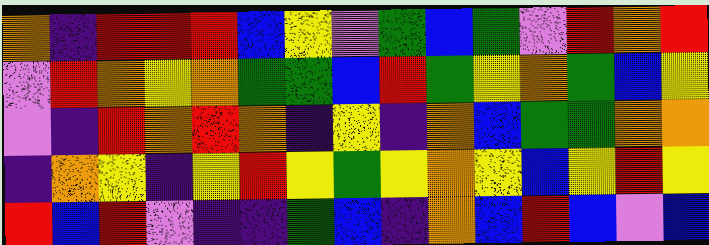[["orange", "indigo", "red", "red", "red", "blue", "yellow", "violet", "green", "blue", "green", "violet", "red", "orange", "red"], ["violet", "red", "orange", "yellow", "orange", "green", "green", "blue", "red", "green", "yellow", "orange", "green", "blue", "yellow"], ["violet", "indigo", "red", "orange", "red", "orange", "indigo", "yellow", "indigo", "orange", "blue", "green", "green", "orange", "orange"], ["indigo", "orange", "yellow", "indigo", "yellow", "red", "yellow", "green", "yellow", "orange", "yellow", "blue", "yellow", "red", "yellow"], ["red", "blue", "red", "violet", "indigo", "indigo", "green", "blue", "indigo", "orange", "blue", "red", "blue", "violet", "blue"]]